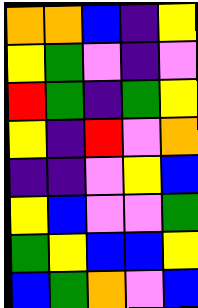[["orange", "orange", "blue", "indigo", "yellow"], ["yellow", "green", "violet", "indigo", "violet"], ["red", "green", "indigo", "green", "yellow"], ["yellow", "indigo", "red", "violet", "orange"], ["indigo", "indigo", "violet", "yellow", "blue"], ["yellow", "blue", "violet", "violet", "green"], ["green", "yellow", "blue", "blue", "yellow"], ["blue", "green", "orange", "violet", "blue"]]